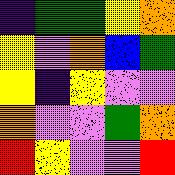[["indigo", "green", "green", "yellow", "orange"], ["yellow", "violet", "orange", "blue", "green"], ["yellow", "indigo", "yellow", "violet", "violet"], ["orange", "violet", "violet", "green", "orange"], ["red", "yellow", "violet", "violet", "red"]]